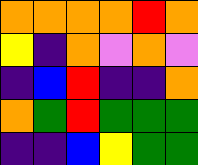[["orange", "orange", "orange", "orange", "red", "orange"], ["yellow", "indigo", "orange", "violet", "orange", "violet"], ["indigo", "blue", "red", "indigo", "indigo", "orange"], ["orange", "green", "red", "green", "green", "green"], ["indigo", "indigo", "blue", "yellow", "green", "green"]]